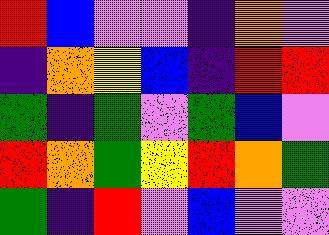[["red", "blue", "violet", "violet", "indigo", "orange", "violet"], ["indigo", "orange", "yellow", "blue", "indigo", "red", "red"], ["green", "indigo", "green", "violet", "green", "blue", "violet"], ["red", "orange", "green", "yellow", "red", "orange", "green"], ["green", "indigo", "red", "violet", "blue", "violet", "violet"]]